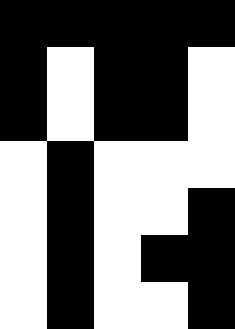[["black", "black", "black", "black", "black"], ["black", "white", "black", "black", "white"], ["black", "white", "black", "black", "white"], ["white", "black", "white", "white", "white"], ["white", "black", "white", "white", "black"], ["white", "black", "white", "black", "black"], ["white", "black", "white", "white", "black"]]